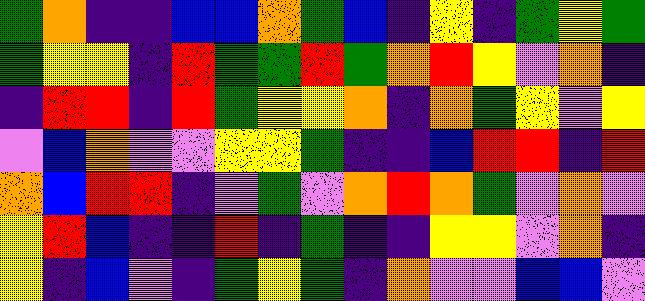[["green", "orange", "indigo", "indigo", "blue", "blue", "orange", "green", "blue", "indigo", "yellow", "indigo", "green", "yellow", "green"], ["green", "yellow", "yellow", "indigo", "red", "green", "green", "red", "green", "orange", "red", "yellow", "violet", "orange", "indigo"], ["indigo", "red", "red", "indigo", "red", "green", "yellow", "yellow", "orange", "indigo", "orange", "green", "yellow", "violet", "yellow"], ["violet", "blue", "orange", "violet", "violet", "yellow", "yellow", "green", "indigo", "indigo", "blue", "red", "red", "indigo", "red"], ["orange", "blue", "red", "red", "indigo", "violet", "green", "violet", "orange", "red", "orange", "green", "violet", "orange", "violet"], ["yellow", "red", "blue", "indigo", "indigo", "red", "indigo", "green", "indigo", "indigo", "yellow", "yellow", "violet", "orange", "indigo"], ["yellow", "indigo", "blue", "violet", "indigo", "green", "yellow", "green", "indigo", "orange", "violet", "violet", "blue", "blue", "violet"]]